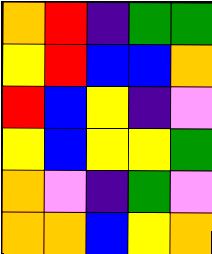[["orange", "red", "indigo", "green", "green"], ["yellow", "red", "blue", "blue", "orange"], ["red", "blue", "yellow", "indigo", "violet"], ["yellow", "blue", "yellow", "yellow", "green"], ["orange", "violet", "indigo", "green", "violet"], ["orange", "orange", "blue", "yellow", "orange"]]